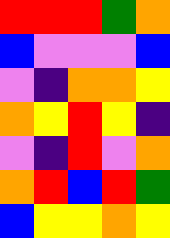[["red", "red", "red", "green", "orange"], ["blue", "violet", "violet", "violet", "blue"], ["violet", "indigo", "orange", "orange", "yellow"], ["orange", "yellow", "red", "yellow", "indigo"], ["violet", "indigo", "red", "violet", "orange"], ["orange", "red", "blue", "red", "green"], ["blue", "yellow", "yellow", "orange", "yellow"]]